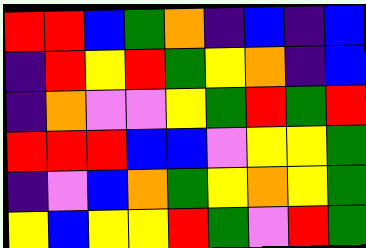[["red", "red", "blue", "green", "orange", "indigo", "blue", "indigo", "blue"], ["indigo", "red", "yellow", "red", "green", "yellow", "orange", "indigo", "blue"], ["indigo", "orange", "violet", "violet", "yellow", "green", "red", "green", "red"], ["red", "red", "red", "blue", "blue", "violet", "yellow", "yellow", "green"], ["indigo", "violet", "blue", "orange", "green", "yellow", "orange", "yellow", "green"], ["yellow", "blue", "yellow", "yellow", "red", "green", "violet", "red", "green"]]